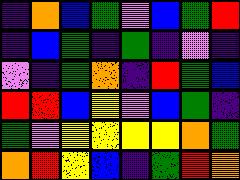[["indigo", "orange", "blue", "green", "violet", "blue", "green", "red"], ["indigo", "blue", "green", "indigo", "green", "indigo", "violet", "indigo"], ["violet", "indigo", "green", "orange", "indigo", "red", "green", "blue"], ["red", "red", "blue", "yellow", "violet", "blue", "green", "indigo"], ["green", "violet", "yellow", "yellow", "yellow", "yellow", "orange", "green"], ["orange", "red", "yellow", "blue", "indigo", "green", "red", "orange"]]